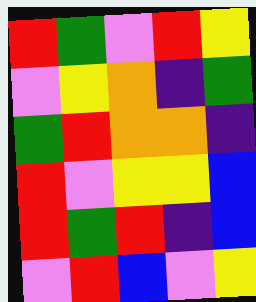[["red", "green", "violet", "red", "yellow"], ["violet", "yellow", "orange", "indigo", "green"], ["green", "red", "orange", "orange", "indigo"], ["red", "violet", "yellow", "yellow", "blue"], ["red", "green", "red", "indigo", "blue"], ["violet", "red", "blue", "violet", "yellow"]]